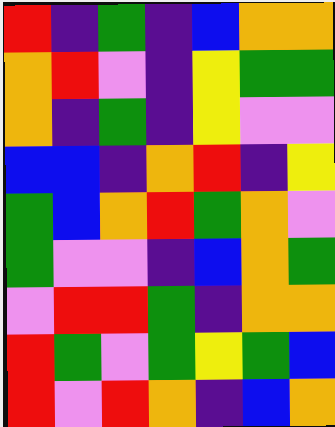[["red", "indigo", "green", "indigo", "blue", "orange", "orange"], ["orange", "red", "violet", "indigo", "yellow", "green", "green"], ["orange", "indigo", "green", "indigo", "yellow", "violet", "violet"], ["blue", "blue", "indigo", "orange", "red", "indigo", "yellow"], ["green", "blue", "orange", "red", "green", "orange", "violet"], ["green", "violet", "violet", "indigo", "blue", "orange", "green"], ["violet", "red", "red", "green", "indigo", "orange", "orange"], ["red", "green", "violet", "green", "yellow", "green", "blue"], ["red", "violet", "red", "orange", "indigo", "blue", "orange"]]